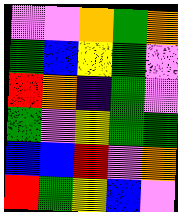[["violet", "violet", "orange", "green", "orange"], ["green", "blue", "yellow", "green", "violet"], ["red", "orange", "indigo", "green", "violet"], ["green", "violet", "yellow", "green", "green"], ["blue", "blue", "red", "violet", "orange"], ["red", "green", "yellow", "blue", "violet"]]